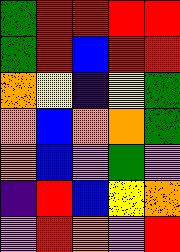[["green", "red", "red", "red", "red"], ["green", "red", "blue", "red", "red"], ["orange", "yellow", "indigo", "yellow", "green"], ["orange", "blue", "orange", "orange", "green"], ["orange", "blue", "violet", "green", "violet"], ["indigo", "red", "blue", "yellow", "orange"], ["violet", "red", "orange", "violet", "red"]]